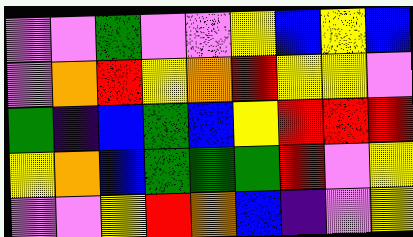[["violet", "violet", "green", "violet", "violet", "yellow", "blue", "yellow", "blue"], ["violet", "orange", "red", "yellow", "orange", "red", "yellow", "yellow", "violet"], ["green", "indigo", "blue", "green", "blue", "yellow", "red", "red", "red"], ["yellow", "orange", "blue", "green", "green", "green", "red", "violet", "yellow"], ["violet", "violet", "yellow", "red", "orange", "blue", "indigo", "violet", "yellow"]]